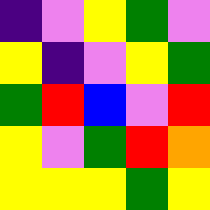[["indigo", "violet", "yellow", "green", "violet"], ["yellow", "indigo", "violet", "yellow", "green"], ["green", "red", "blue", "violet", "red"], ["yellow", "violet", "green", "red", "orange"], ["yellow", "yellow", "yellow", "green", "yellow"]]